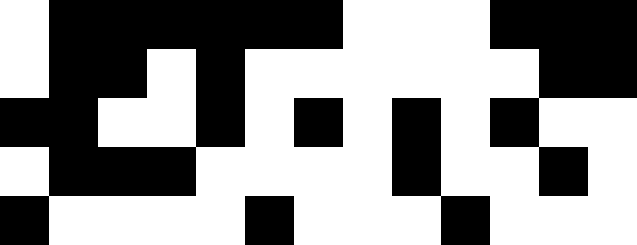[["white", "black", "black", "black", "black", "black", "black", "white", "white", "white", "black", "black", "black"], ["white", "black", "black", "white", "black", "white", "white", "white", "white", "white", "white", "black", "black"], ["black", "black", "white", "white", "black", "white", "black", "white", "black", "white", "black", "white", "white"], ["white", "black", "black", "black", "white", "white", "white", "white", "black", "white", "white", "black", "white"], ["black", "white", "white", "white", "white", "black", "white", "white", "white", "black", "white", "white", "white"]]